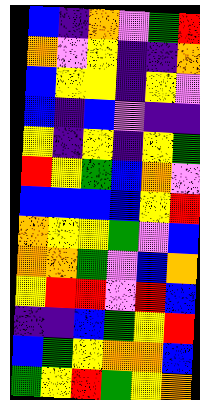[["blue", "indigo", "orange", "violet", "green", "red"], ["orange", "violet", "yellow", "indigo", "indigo", "orange"], ["blue", "yellow", "yellow", "indigo", "yellow", "violet"], ["blue", "indigo", "blue", "violet", "indigo", "indigo"], ["yellow", "indigo", "yellow", "indigo", "yellow", "green"], ["red", "yellow", "green", "blue", "orange", "violet"], ["blue", "blue", "blue", "blue", "yellow", "red"], ["orange", "yellow", "yellow", "green", "violet", "blue"], ["orange", "orange", "green", "violet", "blue", "orange"], ["yellow", "red", "red", "violet", "red", "blue"], ["indigo", "indigo", "blue", "green", "yellow", "red"], ["blue", "green", "yellow", "orange", "orange", "blue"], ["green", "yellow", "red", "green", "yellow", "orange"]]